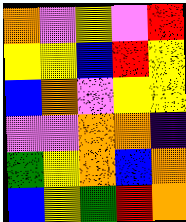[["orange", "violet", "yellow", "violet", "red"], ["yellow", "yellow", "blue", "red", "yellow"], ["blue", "orange", "violet", "yellow", "yellow"], ["violet", "violet", "orange", "orange", "indigo"], ["green", "yellow", "orange", "blue", "orange"], ["blue", "yellow", "green", "red", "orange"]]